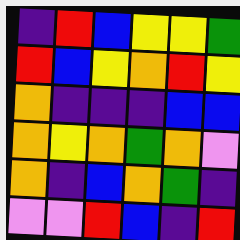[["indigo", "red", "blue", "yellow", "yellow", "green"], ["red", "blue", "yellow", "orange", "red", "yellow"], ["orange", "indigo", "indigo", "indigo", "blue", "blue"], ["orange", "yellow", "orange", "green", "orange", "violet"], ["orange", "indigo", "blue", "orange", "green", "indigo"], ["violet", "violet", "red", "blue", "indigo", "red"]]